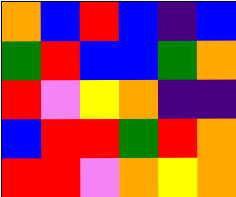[["orange", "blue", "red", "blue", "indigo", "blue"], ["green", "red", "blue", "blue", "green", "orange"], ["red", "violet", "yellow", "orange", "indigo", "indigo"], ["blue", "red", "red", "green", "red", "orange"], ["red", "red", "violet", "orange", "yellow", "orange"]]